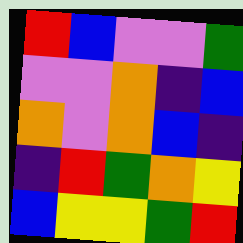[["red", "blue", "violet", "violet", "green"], ["violet", "violet", "orange", "indigo", "blue"], ["orange", "violet", "orange", "blue", "indigo"], ["indigo", "red", "green", "orange", "yellow"], ["blue", "yellow", "yellow", "green", "red"]]